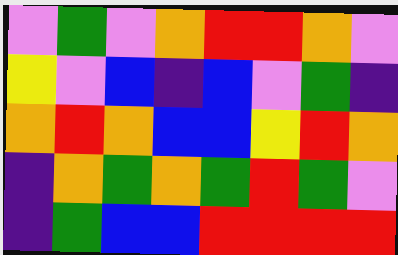[["violet", "green", "violet", "orange", "red", "red", "orange", "violet"], ["yellow", "violet", "blue", "indigo", "blue", "violet", "green", "indigo"], ["orange", "red", "orange", "blue", "blue", "yellow", "red", "orange"], ["indigo", "orange", "green", "orange", "green", "red", "green", "violet"], ["indigo", "green", "blue", "blue", "red", "red", "red", "red"]]